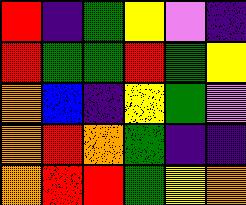[["red", "indigo", "green", "yellow", "violet", "indigo"], ["red", "green", "green", "red", "green", "yellow"], ["orange", "blue", "indigo", "yellow", "green", "violet"], ["orange", "red", "orange", "green", "indigo", "indigo"], ["orange", "red", "red", "green", "yellow", "orange"]]